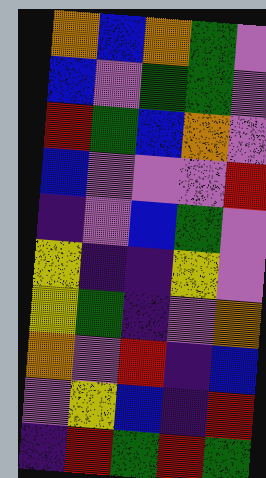[["orange", "blue", "orange", "green", "violet"], ["blue", "violet", "green", "green", "violet"], ["red", "green", "blue", "orange", "violet"], ["blue", "violet", "violet", "violet", "red"], ["indigo", "violet", "blue", "green", "violet"], ["yellow", "indigo", "indigo", "yellow", "violet"], ["yellow", "green", "indigo", "violet", "orange"], ["orange", "violet", "red", "indigo", "blue"], ["violet", "yellow", "blue", "indigo", "red"], ["indigo", "red", "green", "red", "green"]]